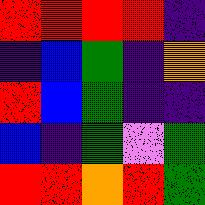[["red", "red", "red", "red", "indigo"], ["indigo", "blue", "green", "indigo", "orange"], ["red", "blue", "green", "indigo", "indigo"], ["blue", "indigo", "green", "violet", "green"], ["red", "red", "orange", "red", "green"]]